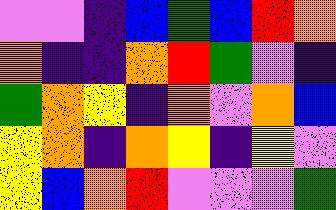[["violet", "violet", "indigo", "blue", "green", "blue", "red", "orange"], ["orange", "indigo", "indigo", "orange", "red", "green", "violet", "indigo"], ["green", "orange", "yellow", "indigo", "orange", "violet", "orange", "blue"], ["yellow", "orange", "indigo", "orange", "yellow", "indigo", "yellow", "violet"], ["yellow", "blue", "orange", "red", "violet", "violet", "violet", "green"]]